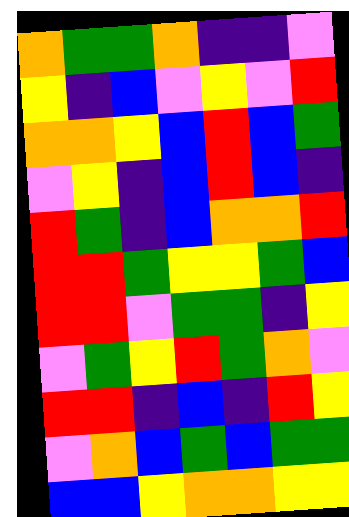[["orange", "green", "green", "orange", "indigo", "indigo", "violet"], ["yellow", "indigo", "blue", "violet", "yellow", "violet", "red"], ["orange", "orange", "yellow", "blue", "red", "blue", "green"], ["violet", "yellow", "indigo", "blue", "red", "blue", "indigo"], ["red", "green", "indigo", "blue", "orange", "orange", "red"], ["red", "red", "green", "yellow", "yellow", "green", "blue"], ["red", "red", "violet", "green", "green", "indigo", "yellow"], ["violet", "green", "yellow", "red", "green", "orange", "violet"], ["red", "red", "indigo", "blue", "indigo", "red", "yellow"], ["violet", "orange", "blue", "green", "blue", "green", "green"], ["blue", "blue", "yellow", "orange", "orange", "yellow", "yellow"]]